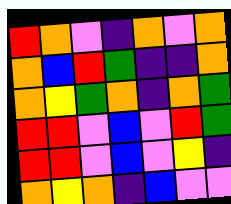[["red", "orange", "violet", "indigo", "orange", "violet", "orange"], ["orange", "blue", "red", "green", "indigo", "indigo", "orange"], ["orange", "yellow", "green", "orange", "indigo", "orange", "green"], ["red", "red", "violet", "blue", "violet", "red", "green"], ["red", "red", "violet", "blue", "violet", "yellow", "indigo"], ["orange", "yellow", "orange", "indigo", "blue", "violet", "violet"]]